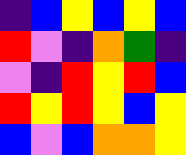[["indigo", "blue", "yellow", "blue", "yellow", "blue"], ["red", "violet", "indigo", "orange", "green", "indigo"], ["violet", "indigo", "red", "yellow", "red", "blue"], ["red", "yellow", "red", "yellow", "blue", "yellow"], ["blue", "violet", "blue", "orange", "orange", "yellow"]]